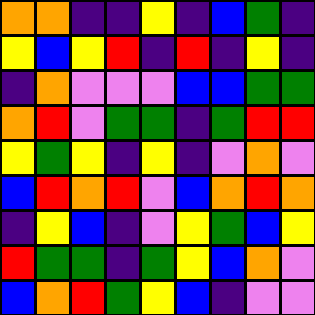[["orange", "orange", "indigo", "indigo", "yellow", "indigo", "blue", "green", "indigo"], ["yellow", "blue", "yellow", "red", "indigo", "red", "indigo", "yellow", "indigo"], ["indigo", "orange", "violet", "violet", "violet", "blue", "blue", "green", "green"], ["orange", "red", "violet", "green", "green", "indigo", "green", "red", "red"], ["yellow", "green", "yellow", "indigo", "yellow", "indigo", "violet", "orange", "violet"], ["blue", "red", "orange", "red", "violet", "blue", "orange", "red", "orange"], ["indigo", "yellow", "blue", "indigo", "violet", "yellow", "green", "blue", "yellow"], ["red", "green", "green", "indigo", "green", "yellow", "blue", "orange", "violet"], ["blue", "orange", "red", "green", "yellow", "blue", "indigo", "violet", "violet"]]